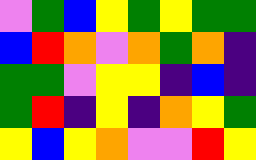[["violet", "green", "blue", "yellow", "green", "yellow", "green", "green"], ["blue", "red", "orange", "violet", "orange", "green", "orange", "indigo"], ["green", "green", "violet", "yellow", "yellow", "indigo", "blue", "indigo"], ["green", "red", "indigo", "yellow", "indigo", "orange", "yellow", "green"], ["yellow", "blue", "yellow", "orange", "violet", "violet", "red", "yellow"]]